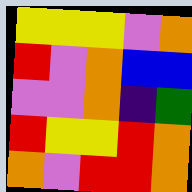[["yellow", "yellow", "yellow", "violet", "orange"], ["red", "violet", "orange", "blue", "blue"], ["violet", "violet", "orange", "indigo", "green"], ["red", "yellow", "yellow", "red", "orange"], ["orange", "violet", "red", "red", "orange"]]